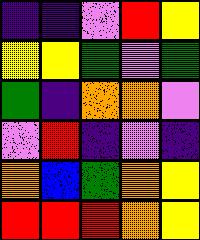[["indigo", "indigo", "violet", "red", "yellow"], ["yellow", "yellow", "green", "violet", "green"], ["green", "indigo", "orange", "orange", "violet"], ["violet", "red", "indigo", "violet", "indigo"], ["orange", "blue", "green", "orange", "yellow"], ["red", "red", "red", "orange", "yellow"]]